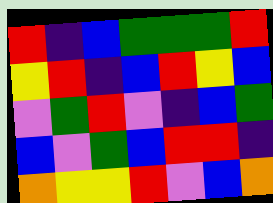[["red", "indigo", "blue", "green", "green", "green", "red"], ["yellow", "red", "indigo", "blue", "red", "yellow", "blue"], ["violet", "green", "red", "violet", "indigo", "blue", "green"], ["blue", "violet", "green", "blue", "red", "red", "indigo"], ["orange", "yellow", "yellow", "red", "violet", "blue", "orange"]]